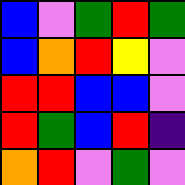[["blue", "violet", "green", "red", "green"], ["blue", "orange", "red", "yellow", "violet"], ["red", "red", "blue", "blue", "violet"], ["red", "green", "blue", "red", "indigo"], ["orange", "red", "violet", "green", "violet"]]